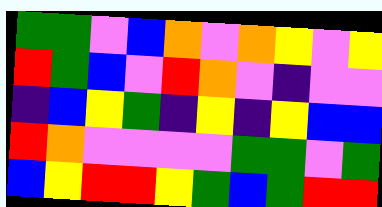[["green", "green", "violet", "blue", "orange", "violet", "orange", "yellow", "violet", "yellow"], ["red", "green", "blue", "violet", "red", "orange", "violet", "indigo", "violet", "violet"], ["indigo", "blue", "yellow", "green", "indigo", "yellow", "indigo", "yellow", "blue", "blue"], ["red", "orange", "violet", "violet", "violet", "violet", "green", "green", "violet", "green"], ["blue", "yellow", "red", "red", "yellow", "green", "blue", "green", "red", "red"]]